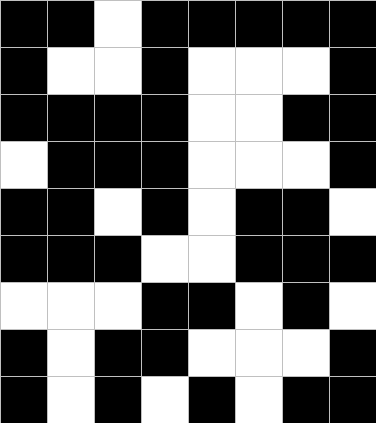[["black", "black", "white", "black", "black", "black", "black", "black"], ["black", "white", "white", "black", "white", "white", "white", "black"], ["black", "black", "black", "black", "white", "white", "black", "black"], ["white", "black", "black", "black", "white", "white", "white", "black"], ["black", "black", "white", "black", "white", "black", "black", "white"], ["black", "black", "black", "white", "white", "black", "black", "black"], ["white", "white", "white", "black", "black", "white", "black", "white"], ["black", "white", "black", "black", "white", "white", "white", "black"], ["black", "white", "black", "white", "black", "white", "black", "black"]]